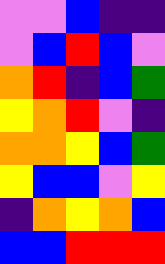[["violet", "violet", "blue", "indigo", "indigo"], ["violet", "blue", "red", "blue", "violet"], ["orange", "red", "indigo", "blue", "green"], ["yellow", "orange", "red", "violet", "indigo"], ["orange", "orange", "yellow", "blue", "green"], ["yellow", "blue", "blue", "violet", "yellow"], ["indigo", "orange", "yellow", "orange", "blue"], ["blue", "blue", "red", "red", "red"]]